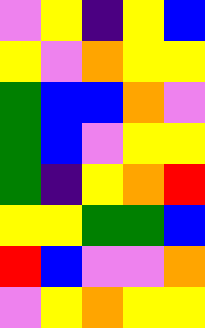[["violet", "yellow", "indigo", "yellow", "blue"], ["yellow", "violet", "orange", "yellow", "yellow"], ["green", "blue", "blue", "orange", "violet"], ["green", "blue", "violet", "yellow", "yellow"], ["green", "indigo", "yellow", "orange", "red"], ["yellow", "yellow", "green", "green", "blue"], ["red", "blue", "violet", "violet", "orange"], ["violet", "yellow", "orange", "yellow", "yellow"]]